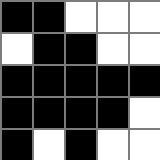[["black", "black", "white", "white", "white"], ["white", "black", "black", "white", "white"], ["black", "black", "black", "black", "black"], ["black", "black", "black", "black", "white"], ["black", "white", "black", "white", "white"]]